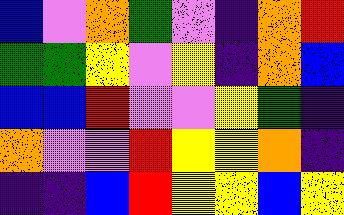[["blue", "violet", "orange", "green", "violet", "indigo", "orange", "red"], ["green", "green", "yellow", "violet", "yellow", "indigo", "orange", "blue"], ["blue", "blue", "red", "violet", "violet", "yellow", "green", "indigo"], ["orange", "violet", "violet", "red", "yellow", "yellow", "orange", "indigo"], ["indigo", "indigo", "blue", "red", "yellow", "yellow", "blue", "yellow"]]